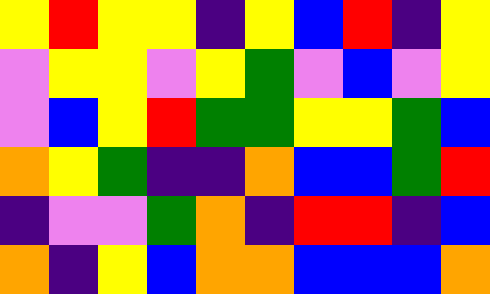[["yellow", "red", "yellow", "yellow", "indigo", "yellow", "blue", "red", "indigo", "yellow"], ["violet", "yellow", "yellow", "violet", "yellow", "green", "violet", "blue", "violet", "yellow"], ["violet", "blue", "yellow", "red", "green", "green", "yellow", "yellow", "green", "blue"], ["orange", "yellow", "green", "indigo", "indigo", "orange", "blue", "blue", "green", "red"], ["indigo", "violet", "violet", "green", "orange", "indigo", "red", "red", "indigo", "blue"], ["orange", "indigo", "yellow", "blue", "orange", "orange", "blue", "blue", "blue", "orange"]]